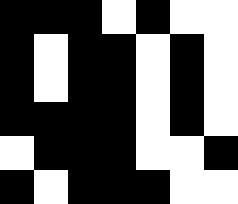[["black", "black", "black", "white", "black", "white", "white"], ["black", "white", "black", "black", "white", "black", "white"], ["black", "white", "black", "black", "white", "black", "white"], ["black", "black", "black", "black", "white", "black", "white"], ["white", "black", "black", "black", "white", "white", "black"], ["black", "white", "black", "black", "black", "white", "white"]]